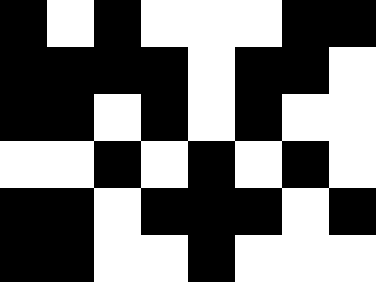[["black", "white", "black", "white", "white", "white", "black", "black"], ["black", "black", "black", "black", "white", "black", "black", "white"], ["black", "black", "white", "black", "white", "black", "white", "white"], ["white", "white", "black", "white", "black", "white", "black", "white"], ["black", "black", "white", "black", "black", "black", "white", "black"], ["black", "black", "white", "white", "black", "white", "white", "white"]]